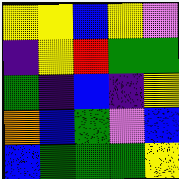[["yellow", "yellow", "blue", "yellow", "violet"], ["indigo", "yellow", "red", "green", "green"], ["green", "indigo", "blue", "indigo", "yellow"], ["orange", "blue", "green", "violet", "blue"], ["blue", "green", "green", "green", "yellow"]]